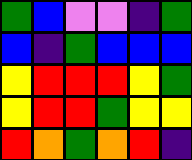[["green", "blue", "violet", "violet", "indigo", "green"], ["blue", "indigo", "green", "blue", "blue", "blue"], ["yellow", "red", "red", "red", "yellow", "green"], ["yellow", "red", "red", "green", "yellow", "yellow"], ["red", "orange", "green", "orange", "red", "indigo"]]